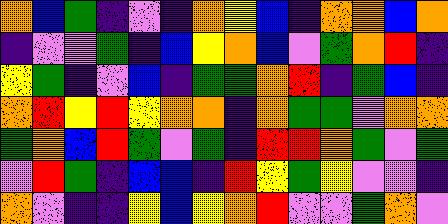[["orange", "blue", "green", "indigo", "violet", "indigo", "orange", "yellow", "blue", "indigo", "orange", "orange", "blue", "orange"], ["indigo", "violet", "violet", "green", "indigo", "blue", "yellow", "orange", "blue", "violet", "green", "orange", "red", "indigo"], ["yellow", "green", "indigo", "violet", "blue", "indigo", "green", "green", "orange", "red", "indigo", "green", "blue", "indigo"], ["orange", "red", "yellow", "red", "yellow", "orange", "orange", "indigo", "orange", "green", "green", "violet", "orange", "orange"], ["green", "orange", "blue", "red", "green", "violet", "green", "indigo", "red", "red", "orange", "green", "violet", "green"], ["violet", "red", "green", "indigo", "blue", "blue", "indigo", "red", "yellow", "green", "yellow", "violet", "violet", "indigo"], ["orange", "violet", "indigo", "indigo", "yellow", "blue", "yellow", "orange", "red", "violet", "violet", "green", "orange", "violet"]]